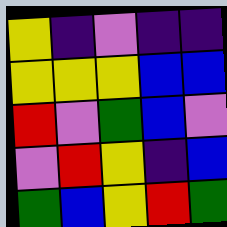[["yellow", "indigo", "violet", "indigo", "indigo"], ["yellow", "yellow", "yellow", "blue", "blue"], ["red", "violet", "green", "blue", "violet"], ["violet", "red", "yellow", "indigo", "blue"], ["green", "blue", "yellow", "red", "green"]]